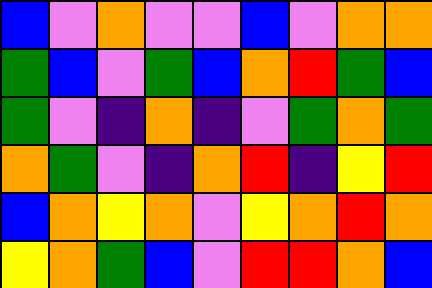[["blue", "violet", "orange", "violet", "violet", "blue", "violet", "orange", "orange"], ["green", "blue", "violet", "green", "blue", "orange", "red", "green", "blue"], ["green", "violet", "indigo", "orange", "indigo", "violet", "green", "orange", "green"], ["orange", "green", "violet", "indigo", "orange", "red", "indigo", "yellow", "red"], ["blue", "orange", "yellow", "orange", "violet", "yellow", "orange", "red", "orange"], ["yellow", "orange", "green", "blue", "violet", "red", "red", "orange", "blue"]]